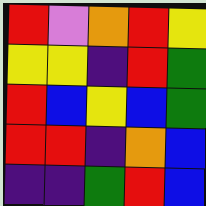[["red", "violet", "orange", "red", "yellow"], ["yellow", "yellow", "indigo", "red", "green"], ["red", "blue", "yellow", "blue", "green"], ["red", "red", "indigo", "orange", "blue"], ["indigo", "indigo", "green", "red", "blue"]]